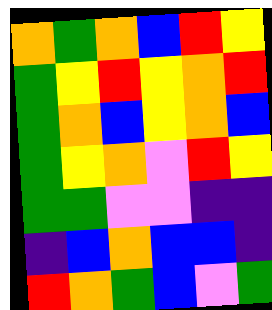[["orange", "green", "orange", "blue", "red", "yellow"], ["green", "yellow", "red", "yellow", "orange", "red"], ["green", "orange", "blue", "yellow", "orange", "blue"], ["green", "yellow", "orange", "violet", "red", "yellow"], ["green", "green", "violet", "violet", "indigo", "indigo"], ["indigo", "blue", "orange", "blue", "blue", "indigo"], ["red", "orange", "green", "blue", "violet", "green"]]